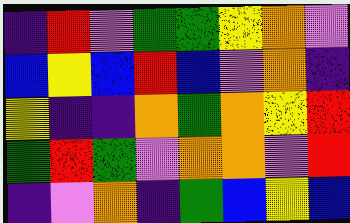[["indigo", "red", "violet", "green", "green", "yellow", "orange", "violet"], ["blue", "yellow", "blue", "red", "blue", "violet", "orange", "indigo"], ["yellow", "indigo", "indigo", "orange", "green", "orange", "yellow", "red"], ["green", "red", "green", "violet", "orange", "orange", "violet", "red"], ["indigo", "violet", "orange", "indigo", "green", "blue", "yellow", "blue"]]